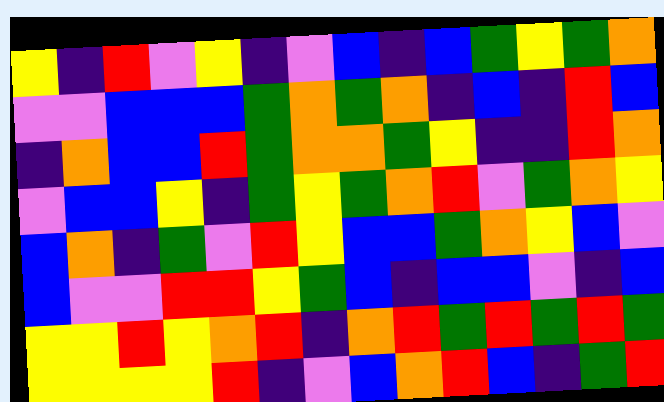[["yellow", "indigo", "red", "violet", "yellow", "indigo", "violet", "blue", "indigo", "blue", "green", "yellow", "green", "orange"], ["violet", "violet", "blue", "blue", "blue", "green", "orange", "green", "orange", "indigo", "blue", "indigo", "red", "blue"], ["indigo", "orange", "blue", "blue", "red", "green", "orange", "orange", "green", "yellow", "indigo", "indigo", "red", "orange"], ["violet", "blue", "blue", "yellow", "indigo", "green", "yellow", "green", "orange", "red", "violet", "green", "orange", "yellow"], ["blue", "orange", "indigo", "green", "violet", "red", "yellow", "blue", "blue", "green", "orange", "yellow", "blue", "violet"], ["blue", "violet", "violet", "red", "red", "yellow", "green", "blue", "indigo", "blue", "blue", "violet", "indigo", "blue"], ["yellow", "yellow", "red", "yellow", "orange", "red", "indigo", "orange", "red", "green", "red", "green", "red", "green"], ["yellow", "yellow", "yellow", "yellow", "red", "indigo", "violet", "blue", "orange", "red", "blue", "indigo", "green", "red"]]